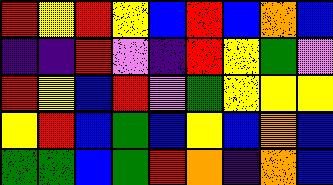[["red", "yellow", "red", "yellow", "blue", "red", "blue", "orange", "blue"], ["indigo", "indigo", "red", "violet", "indigo", "red", "yellow", "green", "violet"], ["red", "yellow", "blue", "red", "violet", "green", "yellow", "yellow", "yellow"], ["yellow", "red", "blue", "green", "blue", "yellow", "blue", "orange", "blue"], ["green", "green", "blue", "green", "red", "orange", "indigo", "orange", "blue"]]